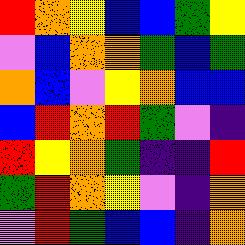[["red", "orange", "yellow", "blue", "blue", "green", "yellow"], ["violet", "blue", "orange", "orange", "green", "blue", "green"], ["orange", "blue", "violet", "yellow", "orange", "blue", "blue"], ["blue", "red", "orange", "red", "green", "violet", "indigo"], ["red", "yellow", "orange", "green", "indigo", "indigo", "red"], ["green", "red", "orange", "yellow", "violet", "indigo", "orange"], ["violet", "red", "green", "blue", "blue", "indigo", "orange"]]